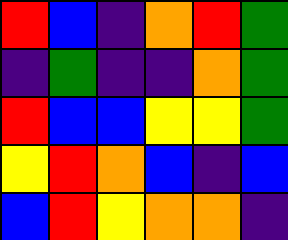[["red", "blue", "indigo", "orange", "red", "green"], ["indigo", "green", "indigo", "indigo", "orange", "green"], ["red", "blue", "blue", "yellow", "yellow", "green"], ["yellow", "red", "orange", "blue", "indigo", "blue"], ["blue", "red", "yellow", "orange", "orange", "indigo"]]